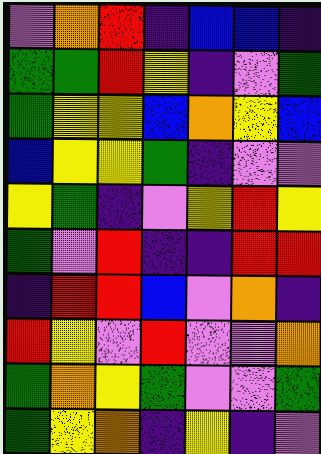[["violet", "orange", "red", "indigo", "blue", "blue", "indigo"], ["green", "green", "red", "yellow", "indigo", "violet", "green"], ["green", "yellow", "yellow", "blue", "orange", "yellow", "blue"], ["blue", "yellow", "yellow", "green", "indigo", "violet", "violet"], ["yellow", "green", "indigo", "violet", "yellow", "red", "yellow"], ["green", "violet", "red", "indigo", "indigo", "red", "red"], ["indigo", "red", "red", "blue", "violet", "orange", "indigo"], ["red", "yellow", "violet", "red", "violet", "violet", "orange"], ["green", "orange", "yellow", "green", "violet", "violet", "green"], ["green", "yellow", "orange", "indigo", "yellow", "indigo", "violet"]]